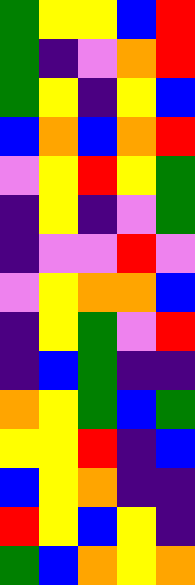[["green", "yellow", "yellow", "blue", "red"], ["green", "indigo", "violet", "orange", "red"], ["green", "yellow", "indigo", "yellow", "blue"], ["blue", "orange", "blue", "orange", "red"], ["violet", "yellow", "red", "yellow", "green"], ["indigo", "yellow", "indigo", "violet", "green"], ["indigo", "violet", "violet", "red", "violet"], ["violet", "yellow", "orange", "orange", "blue"], ["indigo", "yellow", "green", "violet", "red"], ["indigo", "blue", "green", "indigo", "indigo"], ["orange", "yellow", "green", "blue", "green"], ["yellow", "yellow", "red", "indigo", "blue"], ["blue", "yellow", "orange", "indigo", "indigo"], ["red", "yellow", "blue", "yellow", "indigo"], ["green", "blue", "orange", "yellow", "orange"]]